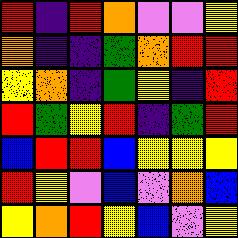[["red", "indigo", "red", "orange", "violet", "violet", "yellow"], ["orange", "indigo", "indigo", "green", "orange", "red", "red"], ["yellow", "orange", "indigo", "green", "yellow", "indigo", "red"], ["red", "green", "yellow", "red", "indigo", "green", "red"], ["blue", "red", "red", "blue", "yellow", "yellow", "yellow"], ["red", "yellow", "violet", "blue", "violet", "orange", "blue"], ["yellow", "orange", "red", "yellow", "blue", "violet", "yellow"]]